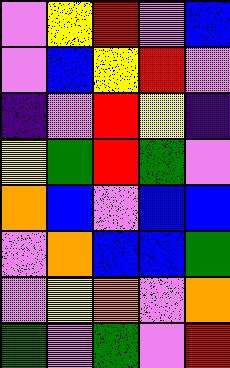[["violet", "yellow", "red", "violet", "blue"], ["violet", "blue", "yellow", "red", "violet"], ["indigo", "violet", "red", "yellow", "indigo"], ["yellow", "green", "red", "green", "violet"], ["orange", "blue", "violet", "blue", "blue"], ["violet", "orange", "blue", "blue", "green"], ["violet", "yellow", "orange", "violet", "orange"], ["green", "violet", "green", "violet", "red"]]